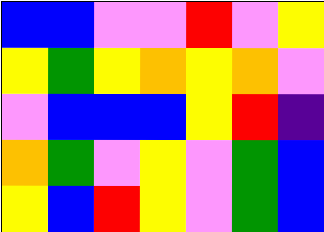[["blue", "blue", "violet", "violet", "red", "violet", "yellow"], ["yellow", "green", "yellow", "orange", "yellow", "orange", "violet"], ["violet", "blue", "blue", "blue", "yellow", "red", "indigo"], ["orange", "green", "violet", "yellow", "violet", "green", "blue"], ["yellow", "blue", "red", "yellow", "violet", "green", "blue"]]